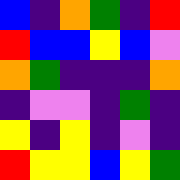[["blue", "indigo", "orange", "green", "indigo", "red"], ["red", "blue", "blue", "yellow", "blue", "violet"], ["orange", "green", "indigo", "indigo", "indigo", "orange"], ["indigo", "violet", "violet", "indigo", "green", "indigo"], ["yellow", "indigo", "yellow", "indigo", "violet", "indigo"], ["red", "yellow", "yellow", "blue", "yellow", "green"]]